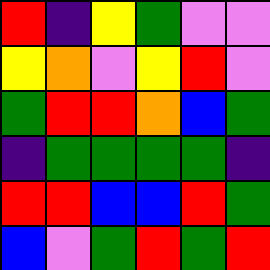[["red", "indigo", "yellow", "green", "violet", "violet"], ["yellow", "orange", "violet", "yellow", "red", "violet"], ["green", "red", "red", "orange", "blue", "green"], ["indigo", "green", "green", "green", "green", "indigo"], ["red", "red", "blue", "blue", "red", "green"], ["blue", "violet", "green", "red", "green", "red"]]